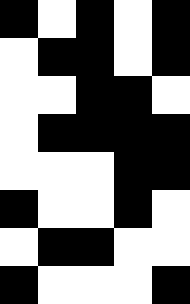[["black", "white", "black", "white", "black"], ["white", "black", "black", "white", "black"], ["white", "white", "black", "black", "white"], ["white", "black", "black", "black", "black"], ["white", "white", "white", "black", "black"], ["black", "white", "white", "black", "white"], ["white", "black", "black", "white", "white"], ["black", "white", "white", "white", "black"]]